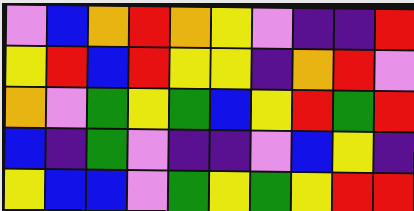[["violet", "blue", "orange", "red", "orange", "yellow", "violet", "indigo", "indigo", "red"], ["yellow", "red", "blue", "red", "yellow", "yellow", "indigo", "orange", "red", "violet"], ["orange", "violet", "green", "yellow", "green", "blue", "yellow", "red", "green", "red"], ["blue", "indigo", "green", "violet", "indigo", "indigo", "violet", "blue", "yellow", "indigo"], ["yellow", "blue", "blue", "violet", "green", "yellow", "green", "yellow", "red", "red"]]